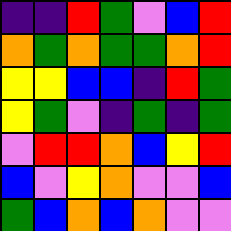[["indigo", "indigo", "red", "green", "violet", "blue", "red"], ["orange", "green", "orange", "green", "green", "orange", "red"], ["yellow", "yellow", "blue", "blue", "indigo", "red", "green"], ["yellow", "green", "violet", "indigo", "green", "indigo", "green"], ["violet", "red", "red", "orange", "blue", "yellow", "red"], ["blue", "violet", "yellow", "orange", "violet", "violet", "blue"], ["green", "blue", "orange", "blue", "orange", "violet", "violet"]]